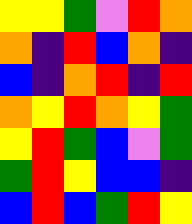[["yellow", "yellow", "green", "violet", "red", "orange"], ["orange", "indigo", "red", "blue", "orange", "indigo"], ["blue", "indigo", "orange", "red", "indigo", "red"], ["orange", "yellow", "red", "orange", "yellow", "green"], ["yellow", "red", "green", "blue", "violet", "green"], ["green", "red", "yellow", "blue", "blue", "indigo"], ["blue", "red", "blue", "green", "red", "yellow"]]